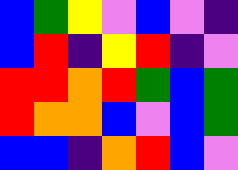[["blue", "green", "yellow", "violet", "blue", "violet", "indigo"], ["blue", "red", "indigo", "yellow", "red", "indigo", "violet"], ["red", "red", "orange", "red", "green", "blue", "green"], ["red", "orange", "orange", "blue", "violet", "blue", "green"], ["blue", "blue", "indigo", "orange", "red", "blue", "violet"]]